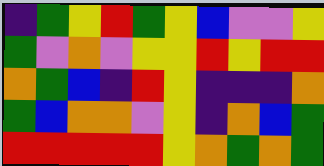[["indigo", "green", "yellow", "red", "green", "yellow", "blue", "violet", "violet", "yellow"], ["green", "violet", "orange", "violet", "yellow", "yellow", "red", "yellow", "red", "red"], ["orange", "green", "blue", "indigo", "red", "yellow", "indigo", "indigo", "indigo", "orange"], ["green", "blue", "orange", "orange", "violet", "yellow", "indigo", "orange", "blue", "green"], ["red", "red", "red", "red", "red", "yellow", "orange", "green", "orange", "green"]]